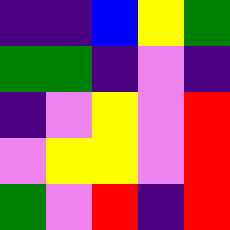[["indigo", "indigo", "blue", "yellow", "green"], ["green", "green", "indigo", "violet", "indigo"], ["indigo", "violet", "yellow", "violet", "red"], ["violet", "yellow", "yellow", "violet", "red"], ["green", "violet", "red", "indigo", "red"]]